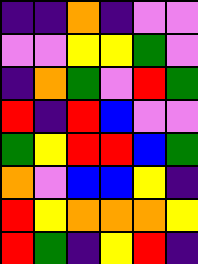[["indigo", "indigo", "orange", "indigo", "violet", "violet"], ["violet", "violet", "yellow", "yellow", "green", "violet"], ["indigo", "orange", "green", "violet", "red", "green"], ["red", "indigo", "red", "blue", "violet", "violet"], ["green", "yellow", "red", "red", "blue", "green"], ["orange", "violet", "blue", "blue", "yellow", "indigo"], ["red", "yellow", "orange", "orange", "orange", "yellow"], ["red", "green", "indigo", "yellow", "red", "indigo"]]